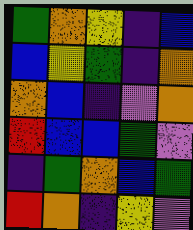[["green", "orange", "yellow", "indigo", "blue"], ["blue", "yellow", "green", "indigo", "orange"], ["orange", "blue", "indigo", "violet", "orange"], ["red", "blue", "blue", "green", "violet"], ["indigo", "green", "orange", "blue", "green"], ["red", "orange", "indigo", "yellow", "violet"]]